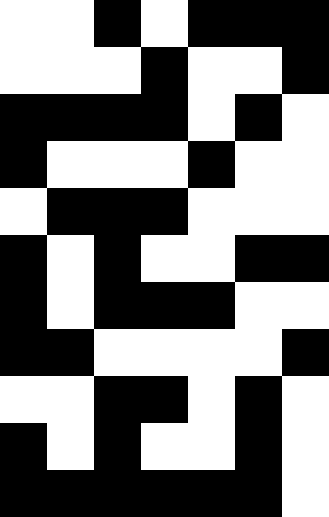[["white", "white", "black", "white", "black", "black", "black"], ["white", "white", "white", "black", "white", "white", "black"], ["black", "black", "black", "black", "white", "black", "white"], ["black", "white", "white", "white", "black", "white", "white"], ["white", "black", "black", "black", "white", "white", "white"], ["black", "white", "black", "white", "white", "black", "black"], ["black", "white", "black", "black", "black", "white", "white"], ["black", "black", "white", "white", "white", "white", "black"], ["white", "white", "black", "black", "white", "black", "white"], ["black", "white", "black", "white", "white", "black", "white"], ["black", "black", "black", "black", "black", "black", "white"]]